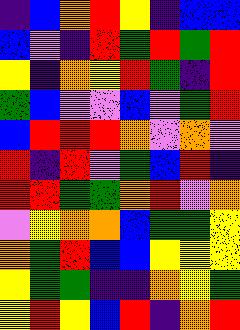[["indigo", "blue", "orange", "red", "yellow", "indigo", "blue", "blue"], ["blue", "violet", "indigo", "red", "green", "red", "green", "red"], ["yellow", "indigo", "orange", "yellow", "red", "green", "indigo", "red"], ["green", "blue", "violet", "violet", "blue", "violet", "green", "red"], ["blue", "red", "red", "red", "orange", "violet", "orange", "violet"], ["red", "indigo", "red", "violet", "green", "blue", "red", "indigo"], ["red", "red", "green", "green", "orange", "red", "violet", "orange"], ["violet", "yellow", "orange", "orange", "blue", "green", "green", "yellow"], ["orange", "green", "red", "blue", "blue", "yellow", "yellow", "yellow"], ["yellow", "green", "green", "indigo", "indigo", "orange", "yellow", "green"], ["yellow", "red", "yellow", "blue", "red", "indigo", "orange", "red"]]